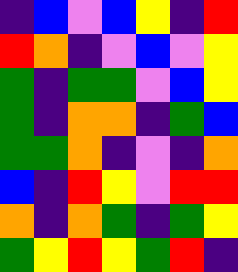[["indigo", "blue", "violet", "blue", "yellow", "indigo", "red"], ["red", "orange", "indigo", "violet", "blue", "violet", "yellow"], ["green", "indigo", "green", "green", "violet", "blue", "yellow"], ["green", "indigo", "orange", "orange", "indigo", "green", "blue"], ["green", "green", "orange", "indigo", "violet", "indigo", "orange"], ["blue", "indigo", "red", "yellow", "violet", "red", "red"], ["orange", "indigo", "orange", "green", "indigo", "green", "yellow"], ["green", "yellow", "red", "yellow", "green", "red", "indigo"]]